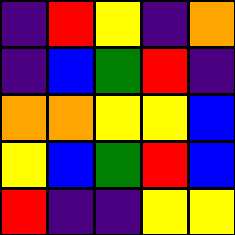[["indigo", "red", "yellow", "indigo", "orange"], ["indigo", "blue", "green", "red", "indigo"], ["orange", "orange", "yellow", "yellow", "blue"], ["yellow", "blue", "green", "red", "blue"], ["red", "indigo", "indigo", "yellow", "yellow"]]